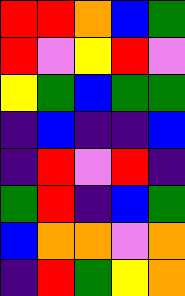[["red", "red", "orange", "blue", "green"], ["red", "violet", "yellow", "red", "violet"], ["yellow", "green", "blue", "green", "green"], ["indigo", "blue", "indigo", "indigo", "blue"], ["indigo", "red", "violet", "red", "indigo"], ["green", "red", "indigo", "blue", "green"], ["blue", "orange", "orange", "violet", "orange"], ["indigo", "red", "green", "yellow", "orange"]]